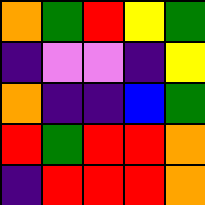[["orange", "green", "red", "yellow", "green"], ["indigo", "violet", "violet", "indigo", "yellow"], ["orange", "indigo", "indigo", "blue", "green"], ["red", "green", "red", "red", "orange"], ["indigo", "red", "red", "red", "orange"]]